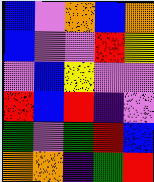[["blue", "violet", "orange", "blue", "orange"], ["blue", "violet", "violet", "red", "yellow"], ["violet", "blue", "yellow", "violet", "violet"], ["red", "blue", "red", "indigo", "violet"], ["green", "violet", "green", "red", "blue"], ["orange", "orange", "indigo", "green", "red"]]